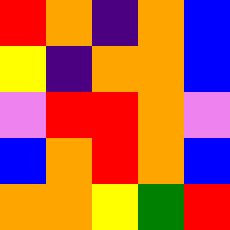[["red", "orange", "indigo", "orange", "blue"], ["yellow", "indigo", "orange", "orange", "blue"], ["violet", "red", "red", "orange", "violet"], ["blue", "orange", "red", "orange", "blue"], ["orange", "orange", "yellow", "green", "red"]]